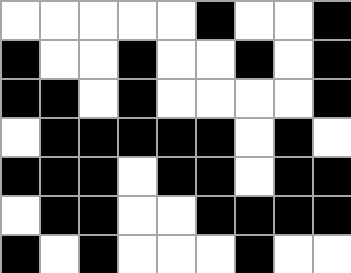[["white", "white", "white", "white", "white", "black", "white", "white", "black"], ["black", "white", "white", "black", "white", "white", "black", "white", "black"], ["black", "black", "white", "black", "white", "white", "white", "white", "black"], ["white", "black", "black", "black", "black", "black", "white", "black", "white"], ["black", "black", "black", "white", "black", "black", "white", "black", "black"], ["white", "black", "black", "white", "white", "black", "black", "black", "black"], ["black", "white", "black", "white", "white", "white", "black", "white", "white"]]